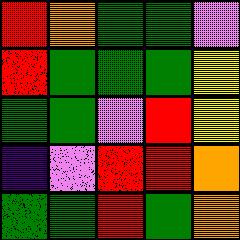[["red", "orange", "green", "green", "violet"], ["red", "green", "green", "green", "yellow"], ["green", "green", "violet", "red", "yellow"], ["indigo", "violet", "red", "red", "orange"], ["green", "green", "red", "green", "orange"]]